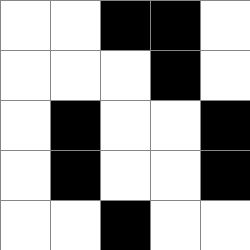[["white", "white", "black", "black", "white"], ["white", "white", "white", "black", "white"], ["white", "black", "white", "white", "black"], ["white", "black", "white", "white", "black"], ["white", "white", "black", "white", "white"]]